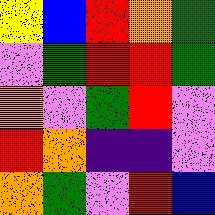[["yellow", "blue", "red", "orange", "green"], ["violet", "green", "red", "red", "green"], ["orange", "violet", "green", "red", "violet"], ["red", "orange", "indigo", "indigo", "violet"], ["orange", "green", "violet", "red", "blue"]]